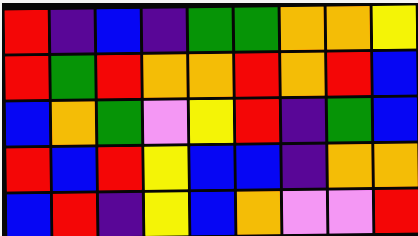[["red", "indigo", "blue", "indigo", "green", "green", "orange", "orange", "yellow"], ["red", "green", "red", "orange", "orange", "red", "orange", "red", "blue"], ["blue", "orange", "green", "violet", "yellow", "red", "indigo", "green", "blue"], ["red", "blue", "red", "yellow", "blue", "blue", "indigo", "orange", "orange"], ["blue", "red", "indigo", "yellow", "blue", "orange", "violet", "violet", "red"]]